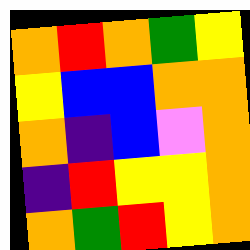[["orange", "red", "orange", "green", "yellow"], ["yellow", "blue", "blue", "orange", "orange"], ["orange", "indigo", "blue", "violet", "orange"], ["indigo", "red", "yellow", "yellow", "orange"], ["orange", "green", "red", "yellow", "orange"]]